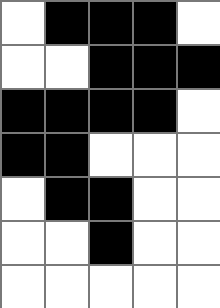[["white", "black", "black", "black", "white"], ["white", "white", "black", "black", "black"], ["black", "black", "black", "black", "white"], ["black", "black", "white", "white", "white"], ["white", "black", "black", "white", "white"], ["white", "white", "black", "white", "white"], ["white", "white", "white", "white", "white"]]